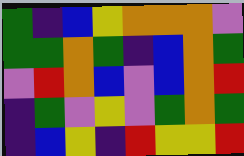[["green", "indigo", "blue", "yellow", "orange", "orange", "orange", "violet"], ["green", "green", "orange", "green", "indigo", "blue", "orange", "green"], ["violet", "red", "orange", "blue", "violet", "blue", "orange", "red"], ["indigo", "green", "violet", "yellow", "violet", "green", "orange", "green"], ["indigo", "blue", "yellow", "indigo", "red", "yellow", "yellow", "red"]]